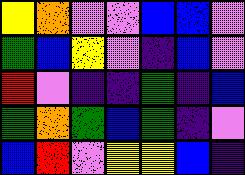[["yellow", "orange", "violet", "violet", "blue", "blue", "violet"], ["green", "blue", "yellow", "violet", "indigo", "blue", "violet"], ["red", "violet", "indigo", "indigo", "green", "indigo", "blue"], ["green", "orange", "green", "blue", "green", "indigo", "violet"], ["blue", "red", "violet", "yellow", "yellow", "blue", "indigo"]]